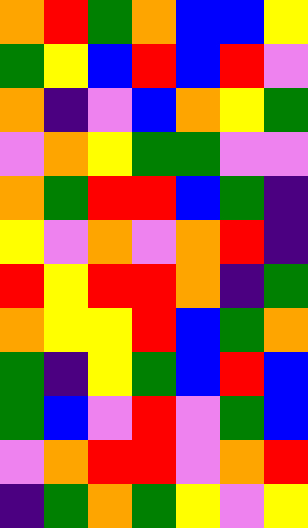[["orange", "red", "green", "orange", "blue", "blue", "yellow"], ["green", "yellow", "blue", "red", "blue", "red", "violet"], ["orange", "indigo", "violet", "blue", "orange", "yellow", "green"], ["violet", "orange", "yellow", "green", "green", "violet", "violet"], ["orange", "green", "red", "red", "blue", "green", "indigo"], ["yellow", "violet", "orange", "violet", "orange", "red", "indigo"], ["red", "yellow", "red", "red", "orange", "indigo", "green"], ["orange", "yellow", "yellow", "red", "blue", "green", "orange"], ["green", "indigo", "yellow", "green", "blue", "red", "blue"], ["green", "blue", "violet", "red", "violet", "green", "blue"], ["violet", "orange", "red", "red", "violet", "orange", "red"], ["indigo", "green", "orange", "green", "yellow", "violet", "yellow"]]